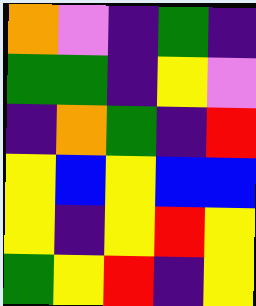[["orange", "violet", "indigo", "green", "indigo"], ["green", "green", "indigo", "yellow", "violet"], ["indigo", "orange", "green", "indigo", "red"], ["yellow", "blue", "yellow", "blue", "blue"], ["yellow", "indigo", "yellow", "red", "yellow"], ["green", "yellow", "red", "indigo", "yellow"]]